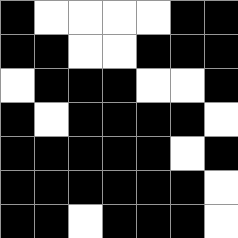[["black", "white", "white", "white", "white", "black", "black"], ["black", "black", "white", "white", "black", "black", "black"], ["white", "black", "black", "black", "white", "white", "black"], ["black", "white", "black", "black", "black", "black", "white"], ["black", "black", "black", "black", "black", "white", "black"], ["black", "black", "black", "black", "black", "black", "white"], ["black", "black", "white", "black", "black", "black", "white"]]